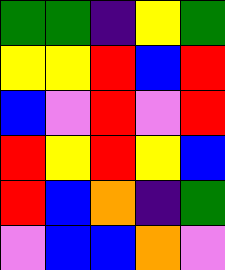[["green", "green", "indigo", "yellow", "green"], ["yellow", "yellow", "red", "blue", "red"], ["blue", "violet", "red", "violet", "red"], ["red", "yellow", "red", "yellow", "blue"], ["red", "blue", "orange", "indigo", "green"], ["violet", "blue", "blue", "orange", "violet"]]